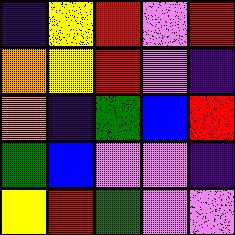[["indigo", "yellow", "red", "violet", "red"], ["orange", "yellow", "red", "violet", "indigo"], ["orange", "indigo", "green", "blue", "red"], ["green", "blue", "violet", "violet", "indigo"], ["yellow", "red", "green", "violet", "violet"]]